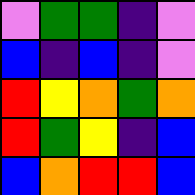[["violet", "green", "green", "indigo", "violet"], ["blue", "indigo", "blue", "indigo", "violet"], ["red", "yellow", "orange", "green", "orange"], ["red", "green", "yellow", "indigo", "blue"], ["blue", "orange", "red", "red", "blue"]]